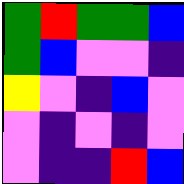[["green", "red", "green", "green", "blue"], ["green", "blue", "violet", "violet", "indigo"], ["yellow", "violet", "indigo", "blue", "violet"], ["violet", "indigo", "violet", "indigo", "violet"], ["violet", "indigo", "indigo", "red", "blue"]]